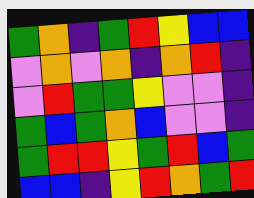[["green", "orange", "indigo", "green", "red", "yellow", "blue", "blue"], ["violet", "orange", "violet", "orange", "indigo", "orange", "red", "indigo"], ["violet", "red", "green", "green", "yellow", "violet", "violet", "indigo"], ["green", "blue", "green", "orange", "blue", "violet", "violet", "indigo"], ["green", "red", "red", "yellow", "green", "red", "blue", "green"], ["blue", "blue", "indigo", "yellow", "red", "orange", "green", "red"]]